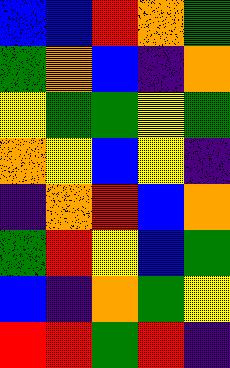[["blue", "blue", "red", "orange", "green"], ["green", "orange", "blue", "indigo", "orange"], ["yellow", "green", "green", "yellow", "green"], ["orange", "yellow", "blue", "yellow", "indigo"], ["indigo", "orange", "red", "blue", "orange"], ["green", "red", "yellow", "blue", "green"], ["blue", "indigo", "orange", "green", "yellow"], ["red", "red", "green", "red", "indigo"]]